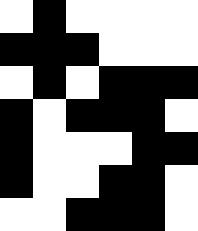[["white", "black", "white", "white", "white", "white"], ["black", "black", "black", "white", "white", "white"], ["white", "black", "white", "black", "black", "black"], ["black", "white", "black", "black", "black", "white"], ["black", "white", "white", "white", "black", "black"], ["black", "white", "white", "black", "black", "white"], ["white", "white", "black", "black", "black", "white"]]